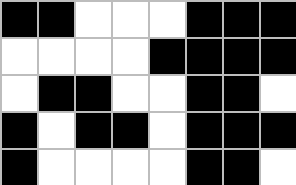[["black", "black", "white", "white", "white", "black", "black", "black"], ["white", "white", "white", "white", "black", "black", "black", "black"], ["white", "black", "black", "white", "white", "black", "black", "white"], ["black", "white", "black", "black", "white", "black", "black", "black"], ["black", "white", "white", "white", "white", "black", "black", "white"]]